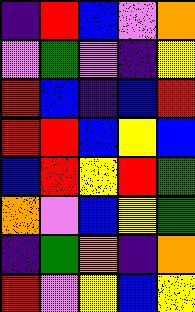[["indigo", "red", "blue", "violet", "orange"], ["violet", "green", "violet", "indigo", "yellow"], ["red", "blue", "indigo", "blue", "red"], ["red", "red", "blue", "yellow", "blue"], ["blue", "red", "yellow", "red", "green"], ["orange", "violet", "blue", "yellow", "green"], ["indigo", "green", "orange", "indigo", "orange"], ["red", "violet", "yellow", "blue", "yellow"]]